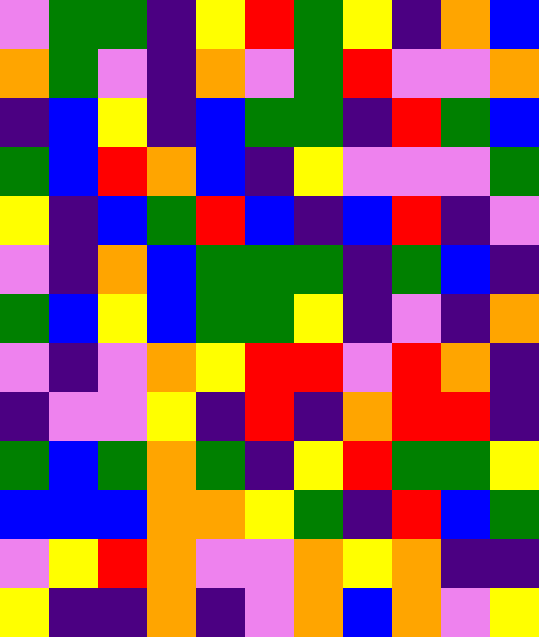[["violet", "green", "green", "indigo", "yellow", "red", "green", "yellow", "indigo", "orange", "blue"], ["orange", "green", "violet", "indigo", "orange", "violet", "green", "red", "violet", "violet", "orange"], ["indigo", "blue", "yellow", "indigo", "blue", "green", "green", "indigo", "red", "green", "blue"], ["green", "blue", "red", "orange", "blue", "indigo", "yellow", "violet", "violet", "violet", "green"], ["yellow", "indigo", "blue", "green", "red", "blue", "indigo", "blue", "red", "indigo", "violet"], ["violet", "indigo", "orange", "blue", "green", "green", "green", "indigo", "green", "blue", "indigo"], ["green", "blue", "yellow", "blue", "green", "green", "yellow", "indigo", "violet", "indigo", "orange"], ["violet", "indigo", "violet", "orange", "yellow", "red", "red", "violet", "red", "orange", "indigo"], ["indigo", "violet", "violet", "yellow", "indigo", "red", "indigo", "orange", "red", "red", "indigo"], ["green", "blue", "green", "orange", "green", "indigo", "yellow", "red", "green", "green", "yellow"], ["blue", "blue", "blue", "orange", "orange", "yellow", "green", "indigo", "red", "blue", "green"], ["violet", "yellow", "red", "orange", "violet", "violet", "orange", "yellow", "orange", "indigo", "indigo"], ["yellow", "indigo", "indigo", "orange", "indigo", "violet", "orange", "blue", "orange", "violet", "yellow"]]